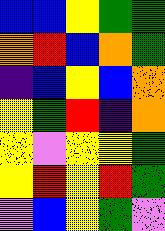[["blue", "blue", "yellow", "green", "green"], ["orange", "red", "blue", "orange", "green"], ["indigo", "blue", "yellow", "blue", "orange"], ["yellow", "green", "red", "indigo", "orange"], ["yellow", "violet", "yellow", "yellow", "green"], ["yellow", "red", "yellow", "red", "green"], ["violet", "blue", "yellow", "green", "violet"]]